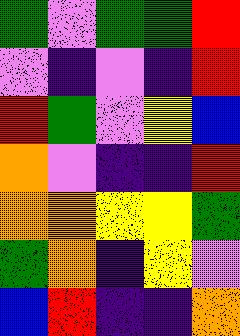[["green", "violet", "green", "green", "red"], ["violet", "indigo", "violet", "indigo", "red"], ["red", "green", "violet", "yellow", "blue"], ["orange", "violet", "indigo", "indigo", "red"], ["orange", "orange", "yellow", "yellow", "green"], ["green", "orange", "indigo", "yellow", "violet"], ["blue", "red", "indigo", "indigo", "orange"]]